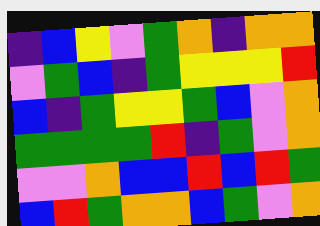[["indigo", "blue", "yellow", "violet", "green", "orange", "indigo", "orange", "orange"], ["violet", "green", "blue", "indigo", "green", "yellow", "yellow", "yellow", "red"], ["blue", "indigo", "green", "yellow", "yellow", "green", "blue", "violet", "orange"], ["green", "green", "green", "green", "red", "indigo", "green", "violet", "orange"], ["violet", "violet", "orange", "blue", "blue", "red", "blue", "red", "green"], ["blue", "red", "green", "orange", "orange", "blue", "green", "violet", "orange"]]